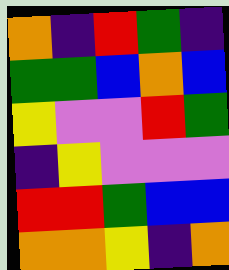[["orange", "indigo", "red", "green", "indigo"], ["green", "green", "blue", "orange", "blue"], ["yellow", "violet", "violet", "red", "green"], ["indigo", "yellow", "violet", "violet", "violet"], ["red", "red", "green", "blue", "blue"], ["orange", "orange", "yellow", "indigo", "orange"]]